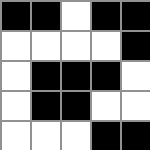[["black", "black", "white", "black", "black"], ["white", "white", "white", "white", "black"], ["white", "black", "black", "black", "white"], ["white", "black", "black", "white", "white"], ["white", "white", "white", "black", "black"]]